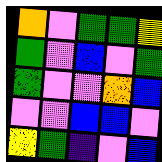[["orange", "violet", "green", "green", "yellow"], ["green", "violet", "blue", "violet", "green"], ["green", "violet", "violet", "orange", "blue"], ["violet", "violet", "blue", "blue", "violet"], ["yellow", "green", "indigo", "violet", "blue"]]